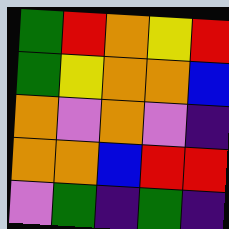[["green", "red", "orange", "yellow", "red"], ["green", "yellow", "orange", "orange", "blue"], ["orange", "violet", "orange", "violet", "indigo"], ["orange", "orange", "blue", "red", "red"], ["violet", "green", "indigo", "green", "indigo"]]